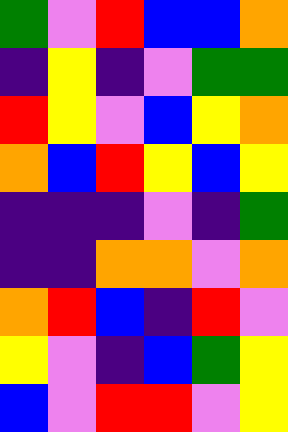[["green", "violet", "red", "blue", "blue", "orange"], ["indigo", "yellow", "indigo", "violet", "green", "green"], ["red", "yellow", "violet", "blue", "yellow", "orange"], ["orange", "blue", "red", "yellow", "blue", "yellow"], ["indigo", "indigo", "indigo", "violet", "indigo", "green"], ["indigo", "indigo", "orange", "orange", "violet", "orange"], ["orange", "red", "blue", "indigo", "red", "violet"], ["yellow", "violet", "indigo", "blue", "green", "yellow"], ["blue", "violet", "red", "red", "violet", "yellow"]]